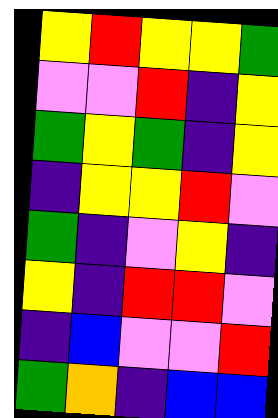[["yellow", "red", "yellow", "yellow", "green"], ["violet", "violet", "red", "indigo", "yellow"], ["green", "yellow", "green", "indigo", "yellow"], ["indigo", "yellow", "yellow", "red", "violet"], ["green", "indigo", "violet", "yellow", "indigo"], ["yellow", "indigo", "red", "red", "violet"], ["indigo", "blue", "violet", "violet", "red"], ["green", "orange", "indigo", "blue", "blue"]]